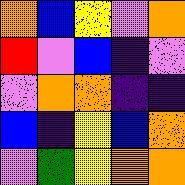[["orange", "blue", "yellow", "violet", "orange"], ["red", "violet", "blue", "indigo", "violet"], ["violet", "orange", "orange", "indigo", "indigo"], ["blue", "indigo", "yellow", "blue", "orange"], ["violet", "green", "yellow", "orange", "orange"]]